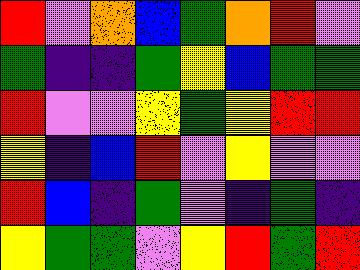[["red", "violet", "orange", "blue", "green", "orange", "red", "violet"], ["green", "indigo", "indigo", "green", "yellow", "blue", "green", "green"], ["red", "violet", "violet", "yellow", "green", "yellow", "red", "red"], ["yellow", "indigo", "blue", "red", "violet", "yellow", "violet", "violet"], ["red", "blue", "indigo", "green", "violet", "indigo", "green", "indigo"], ["yellow", "green", "green", "violet", "yellow", "red", "green", "red"]]